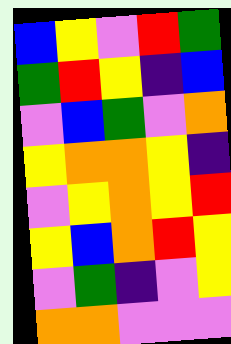[["blue", "yellow", "violet", "red", "green"], ["green", "red", "yellow", "indigo", "blue"], ["violet", "blue", "green", "violet", "orange"], ["yellow", "orange", "orange", "yellow", "indigo"], ["violet", "yellow", "orange", "yellow", "red"], ["yellow", "blue", "orange", "red", "yellow"], ["violet", "green", "indigo", "violet", "yellow"], ["orange", "orange", "violet", "violet", "violet"]]